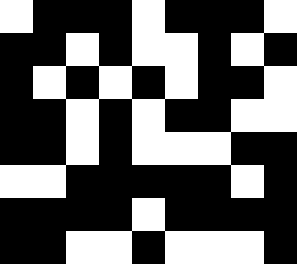[["white", "black", "black", "black", "white", "black", "black", "black", "white"], ["black", "black", "white", "black", "white", "white", "black", "white", "black"], ["black", "white", "black", "white", "black", "white", "black", "black", "white"], ["black", "black", "white", "black", "white", "black", "black", "white", "white"], ["black", "black", "white", "black", "white", "white", "white", "black", "black"], ["white", "white", "black", "black", "black", "black", "black", "white", "black"], ["black", "black", "black", "black", "white", "black", "black", "black", "black"], ["black", "black", "white", "white", "black", "white", "white", "white", "black"]]